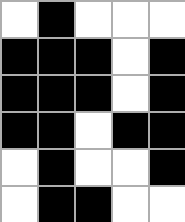[["white", "black", "white", "white", "white"], ["black", "black", "black", "white", "black"], ["black", "black", "black", "white", "black"], ["black", "black", "white", "black", "black"], ["white", "black", "white", "white", "black"], ["white", "black", "black", "white", "white"]]